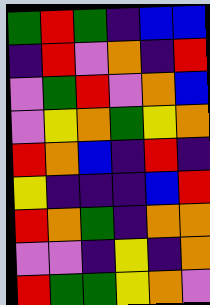[["green", "red", "green", "indigo", "blue", "blue"], ["indigo", "red", "violet", "orange", "indigo", "red"], ["violet", "green", "red", "violet", "orange", "blue"], ["violet", "yellow", "orange", "green", "yellow", "orange"], ["red", "orange", "blue", "indigo", "red", "indigo"], ["yellow", "indigo", "indigo", "indigo", "blue", "red"], ["red", "orange", "green", "indigo", "orange", "orange"], ["violet", "violet", "indigo", "yellow", "indigo", "orange"], ["red", "green", "green", "yellow", "orange", "violet"]]